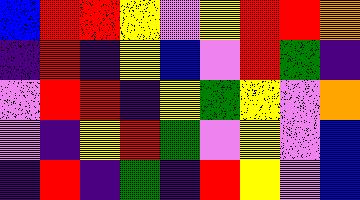[["blue", "red", "red", "yellow", "violet", "yellow", "red", "red", "orange"], ["indigo", "red", "indigo", "yellow", "blue", "violet", "red", "green", "indigo"], ["violet", "red", "red", "indigo", "yellow", "green", "yellow", "violet", "orange"], ["violet", "indigo", "yellow", "red", "green", "violet", "yellow", "violet", "blue"], ["indigo", "red", "indigo", "green", "indigo", "red", "yellow", "violet", "blue"]]